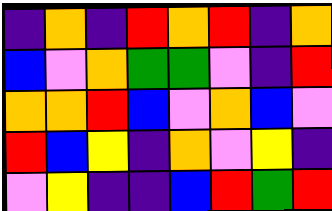[["indigo", "orange", "indigo", "red", "orange", "red", "indigo", "orange"], ["blue", "violet", "orange", "green", "green", "violet", "indigo", "red"], ["orange", "orange", "red", "blue", "violet", "orange", "blue", "violet"], ["red", "blue", "yellow", "indigo", "orange", "violet", "yellow", "indigo"], ["violet", "yellow", "indigo", "indigo", "blue", "red", "green", "red"]]